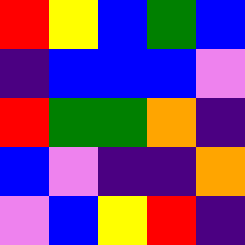[["red", "yellow", "blue", "green", "blue"], ["indigo", "blue", "blue", "blue", "violet"], ["red", "green", "green", "orange", "indigo"], ["blue", "violet", "indigo", "indigo", "orange"], ["violet", "blue", "yellow", "red", "indigo"]]